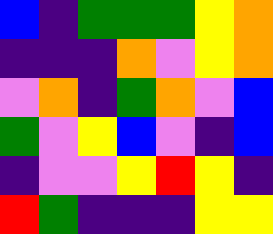[["blue", "indigo", "green", "green", "green", "yellow", "orange"], ["indigo", "indigo", "indigo", "orange", "violet", "yellow", "orange"], ["violet", "orange", "indigo", "green", "orange", "violet", "blue"], ["green", "violet", "yellow", "blue", "violet", "indigo", "blue"], ["indigo", "violet", "violet", "yellow", "red", "yellow", "indigo"], ["red", "green", "indigo", "indigo", "indigo", "yellow", "yellow"]]